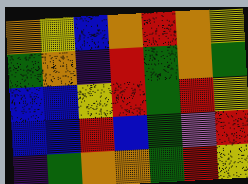[["orange", "yellow", "blue", "orange", "red", "orange", "yellow"], ["green", "orange", "indigo", "red", "green", "orange", "green"], ["blue", "blue", "yellow", "red", "green", "red", "yellow"], ["blue", "blue", "red", "blue", "green", "violet", "red"], ["indigo", "green", "orange", "orange", "green", "red", "yellow"]]